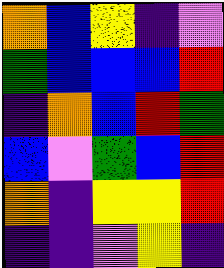[["orange", "blue", "yellow", "indigo", "violet"], ["green", "blue", "blue", "blue", "red"], ["indigo", "orange", "blue", "red", "green"], ["blue", "violet", "green", "blue", "red"], ["orange", "indigo", "yellow", "yellow", "red"], ["indigo", "indigo", "violet", "yellow", "indigo"]]